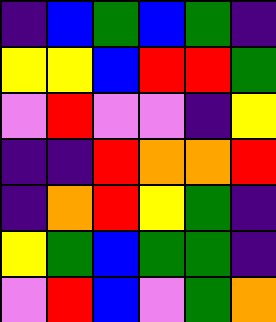[["indigo", "blue", "green", "blue", "green", "indigo"], ["yellow", "yellow", "blue", "red", "red", "green"], ["violet", "red", "violet", "violet", "indigo", "yellow"], ["indigo", "indigo", "red", "orange", "orange", "red"], ["indigo", "orange", "red", "yellow", "green", "indigo"], ["yellow", "green", "blue", "green", "green", "indigo"], ["violet", "red", "blue", "violet", "green", "orange"]]